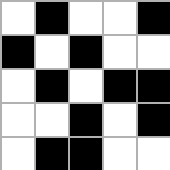[["white", "black", "white", "white", "black"], ["black", "white", "black", "white", "white"], ["white", "black", "white", "black", "black"], ["white", "white", "black", "white", "black"], ["white", "black", "black", "white", "white"]]